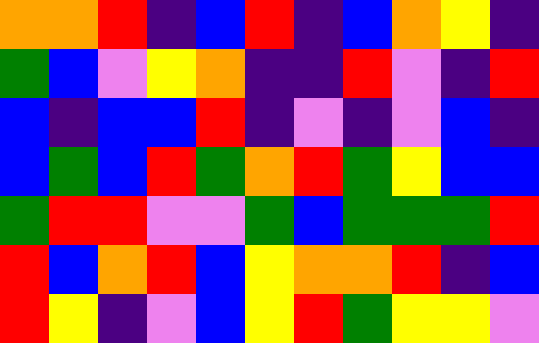[["orange", "orange", "red", "indigo", "blue", "red", "indigo", "blue", "orange", "yellow", "indigo"], ["green", "blue", "violet", "yellow", "orange", "indigo", "indigo", "red", "violet", "indigo", "red"], ["blue", "indigo", "blue", "blue", "red", "indigo", "violet", "indigo", "violet", "blue", "indigo"], ["blue", "green", "blue", "red", "green", "orange", "red", "green", "yellow", "blue", "blue"], ["green", "red", "red", "violet", "violet", "green", "blue", "green", "green", "green", "red"], ["red", "blue", "orange", "red", "blue", "yellow", "orange", "orange", "red", "indigo", "blue"], ["red", "yellow", "indigo", "violet", "blue", "yellow", "red", "green", "yellow", "yellow", "violet"]]